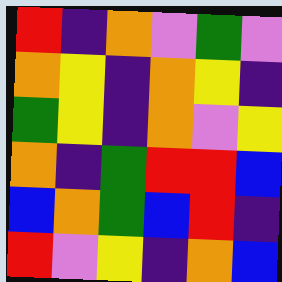[["red", "indigo", "orange", "violet", "green", "violet"], ["orange", "yellow", "indigo", "orange", "yellow", "indigo"], ["green", "yellow", "indigo", "orange", "violet", "yellow"], ["orange", "indigo", "green", "red", "red", "blue"], ["blue", "orange", "green", "blue", "red", "indigo"], ["red", "violet", "yellow", "indigo", "orange", "blue"]]